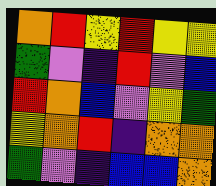[["orange", "red", "yellow", "red", "yellow", "yellow"], ["green", "violet", "indigo", "red", "violet", "blue"], ["red", "orange", "blue", "violet", "yellow", "green"], ["yellow", "orange", "red", "indigo", "orange", "orange"], ["green", "violet", "indigo", "blue", "blue", "orange"]]